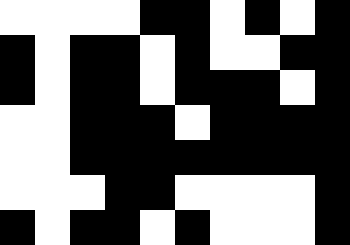[["white", "white", "white", "white", "black", "black", "white", "black", "white", "black"], ["black", "white", "black", "black", "white", "black", "white", "white", "black", "black"], ["black", "white", "black", "black", "white", "black", "black", "black", "white", "black"], ["white", "white", "black", "black", "black", "white", "black", "black", "black", "black"], ["white", "white", "black", "black", "black", "black", "black", "black", "black", "black"], ["white", "white", "white", "black", "black", "white", "white", "white", "white", "black"], ["black", "white", "black", "black", "white", "black", "white", "white", "white", "black"]]